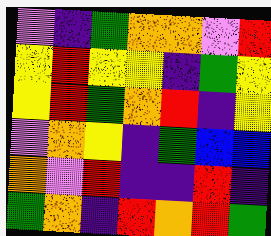[["violet", "indigo", "green", "orange", "orange", "violet", "red"], ["yellow", "red", "yellow", "yellow", "indigo", "green", "yellow"], ["yellow", "red", "green", "orange", "red", "indigo", "yellow"], ["violet", "orange", "yellow", "indigo", "green", "blue", "blue"], ["orange", "violet", "red", "indigo", "indigo", "red", "indigo"], ["green", "orange", "indigo", "red", "orange", "red", "green"]]